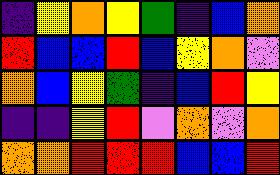[["indigo", "yellow", "orange", "yellow", "green", "indigo", "blue", "orange"], ["red", "blue", "blue", "red", "blue", "yellow", "orange", "violet"], ["orange", "blue", "yellow", "green", "indigo", "blue", "red", "yellow"], ["indigo", "indigo", "yellow", "red", "violet", "orange", "violet", "orange"], ["orange", "orange", "red", "red", "red", "blue", "blue", "red"]]